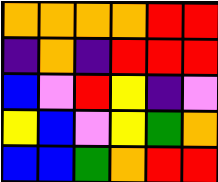[["orange", "orange", "orange", "orange", "red", "red"], ["indigo", "orange", "indigo", "red", "red", "red"], ["blue", "violet", "red", "yellow", "indigo", "violet"], ["yellow", "blue", "violet", "yellow", "green", "orange"], ["blue", "blue", "green", "orange", "red", "red"]]